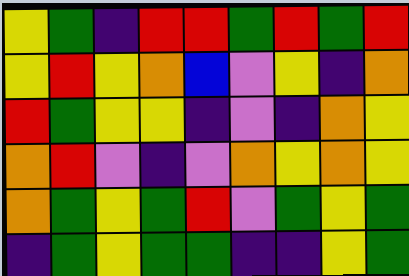[["yellow", "green", "indigo", "red", "red", "green", "red", "green", "red"], ["yellow", "red", "yellow", "orange", "blue", "violet", "yellow", "indigo", "orange"], ["red", "green", "yellow", "yellow", "indigo", "violet", "indigo", "orange", "yellow"], ["orange", "red", "violet", "indigo", "violet", "orange", "yellow", "orange", "yellow"], ["orange", "green", "yellow", "green", "red", "violet", "green", "yellow", "green"], ["indigo", "green", "yellow", "green", "green", "indigo", "indigo", "yellow", "green"]]